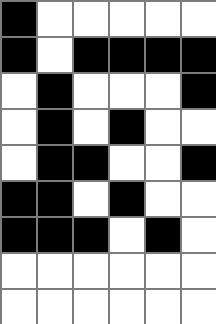[["black", "white", "white", "white", "white", "white"], ["black", "white", "black", "black", "black", "black"], ["white", "black", "white", "white", "white", "black"], ["white", "black", "white", "black", "white", "white"], ["white", "black", "black", "white", "white", "black"], ["black", "black", "white", "black", "white", "white"], ["black", "black", "black", "white", "black", "white"], ["white", "white", "white", "white", "white", "white"], ["white", "white", "white", "white", "white", "white"]]